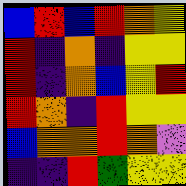[["blue", "red", "blue", "red", "orange", "yellow"], ["red", "indigo", "orange", "indigo", "yellow", "yellow"], ["red", "indigo", "orange", "blue", "yellow", "red"], ["red", "orange", "indigo", "red", "yellow", "yellow"], ["blue", "orange", "orange", "red", "orange", "violet"], ["indigo", "indigo", "red", "green", "yellow", "yellow"]]